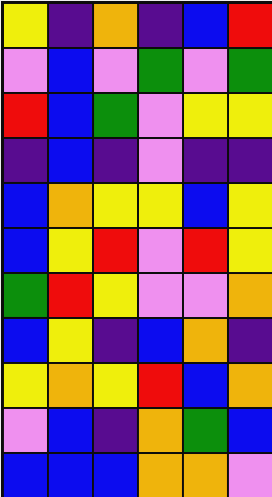[["yellow", "indigo", "orange", "indigo", "blue", "red"], ["violet", "blue", "violet", "green", "violet", "green"], ["red", "blue", "green", "violet", "yellow", "yellow"], ["indigo", "blue", "indigo", "violet", "indigo", "indigo"], ["blue", "orange", "yellow", "yellow", "blue", "yellow"], ["blue", "yellow", "red", "violet", "red", "yellow"], ["green", "red", "yellow", "violet", "violet", "orange"], ["blue", "yellow", "indigo", "blue", "orange", "indigo"], ["yellow", "orange", "yellow", "red", "blue", "orange"], ["violet", "blue", "indigo", "orange", "green", "blue"], ["blue", "blue", "blue", "orange", "orange", "violet"]]